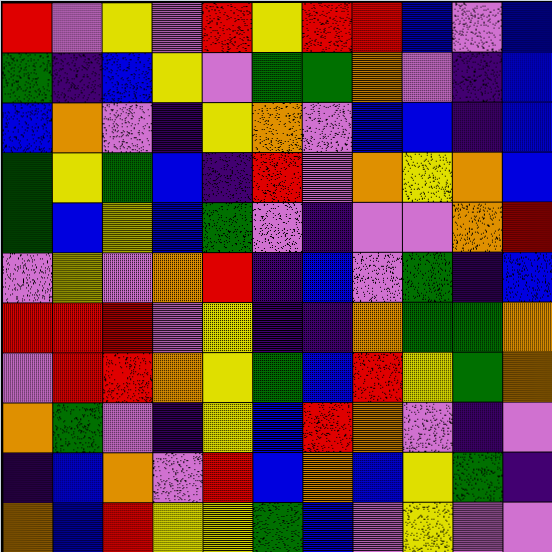[["red", "violet", "yellow", "violet", "red", "yellow", "red", "red", "blue", "violet", "blue"], ["green", "indigo", "blue", "yellow", "violet", "green", "green", "orange", "violet", "indigo", "blue"], ["blue", "orange", "violet", "indigo", "yellow", "orange", "violet", "blue", "blue", "indigo", "blue"], ["green", "yellow", "green", "blue", "indigo", "red", "violet", "orange", "yellow", "orange", "blue"], ["green", "blue", "yellow", "blue", "green", "violet", "indigo", "violet", "violet", "orange", "red"], ["violet", "yellow", "violet", "orange", "red", "indigo", "blue", "violet", "green", "indigo", "blue"], ["red", "red", "red", "violet", "yellow", "indigo", "indigo", "orange", "green", "green", "orange"], ["violet", "red", "red", "orange", "yellow", "green", "blue", "red", "yellow", "green", "orange"], ["orange", "green", "violet", "indigo", "yellow", "blue", "red", "orange", "violet", "indigo", "violet"], ["indigo", "blue", "orange", "violet", "red", "blue", "orange", "blue", "yellow", "green", "indigo"], ["orange", "blue", "red", "yellow", "yellow", "green", "blue", "violet", "yellow", "violet", "violet"]]